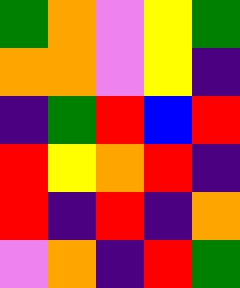[["green", "orange", "violet", "yellow", "green"], ["orange", "orange", "violet", "yellow", "indigo"], ["indigo", "green", "red", "blue", "red"], ["red", "yellow", "orange", "red", "indigo"], ["red", "indigo", "red", "indigo", "orange"], ["violet", "orange", "indigo", "red", "green"]]